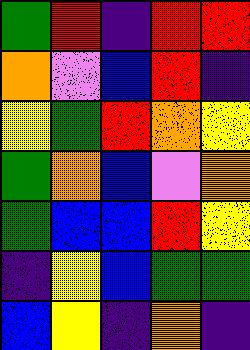[["green", "red", "indigo", "red", "red"], ["orange", "violet", "blue", "red", "indigo"], ["yellow", "green", "red", "orange", "yellow"], ["green", "orange", "blue", "violet", "orange"], ["green", "blue", "blue", "red", "yellow"], ["indigo", "yellow", "blue", "green", "green"], ["blue", "yellow", "indigo", "orange", "indigo"]]